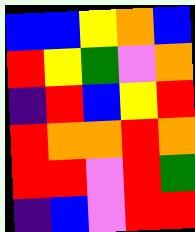[["blue", "blue", "yellow", "orange", "blue"], ["red", "yellow", "green", "violet", "orange"], ["indigo", "red", "blue", "yellow", "red"], ["red", "orange", "orange", "red", "orange"], ["red", "red", "violet", "red", "green"], ["indigo", "blue", "violet", "red", "red"]]